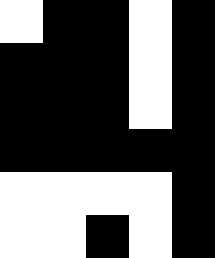[["white", "black", "black", "white", "black"], ["black", "black", "black", "white", "black"], ["black", "black", "black", "white", "black"], ["black", "black", "black", "black", "black"], ["white", "white", "white", "white", "black"], ["white", "white", "black", "white", "black"]]